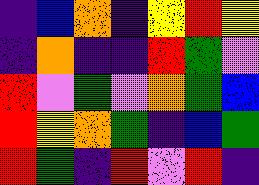[["indigo", "blue", "orange", "indigo", "yellow", "red", "yellow"], ["indigo", "orange", "indigo", "indigo", "red", "green", "violet"], ["red", "violet", "green", "violet", "orange", "green", "blue"], ["red", "yellow", "orange", "green", "indigo", "blue", "green"], ["red", "green", "indigo", "red", "violet", "red", "indigo"]]